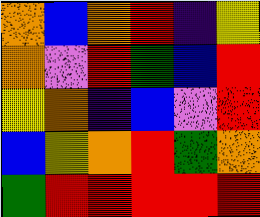[["orange", "blue", "orange", "red", "indigo", "yellow"], ["orange", "violet", "red", "green", "blue", "red"], ["yellow", "orange", "indigo", "blue", "violet", "red"], ["blue", "yellow", "orange", "red", "green", "orange"], ["green", "red", "red", "red", "red", "red"]]